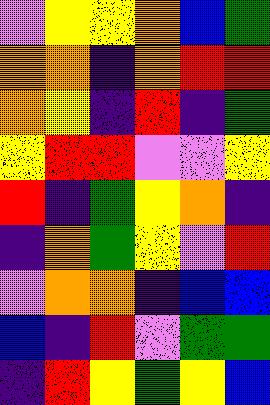[["violet", "yellow", "yellow", "orange", "blue", "green"], ["orange", "orange", "indigo", "orange", "red", "red"], ["orange", "yellow", "indigo", "red", "indigo", "green"], ["yellow", "red", "red", "violet", "violet", "yellow"], ["red", "indigo", "green", "yellow", "orange", "indigo"], ["indigo", "orange", "green", "yellow", "violet", "red"], ["violet", "orange", "orange", "indigo", "blue", "blue"], ["blue", "indigo", "red", "violet", "green", "green"], ["indigo", "red", "yellow", "green", "yellow", "blue"]]